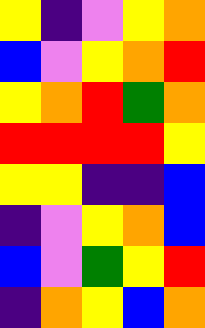[["yellow", "indigo", "violet", "yellow", "orange"], ["blue", "violet", "yellow", "orange", "red"], ["yellow", "orange", "red", "green", "orange"], ["red", "red", "red", "red", "yellow"], ["yellow", "yellow", "indigo", "indigo", "blue"], ["indigo", "violet", "yellow", "orange", "blue"], ["blue", "violet", "green", "yellow", "red"], ["indigo", "orange", "yellow", "blue", "orange"]]